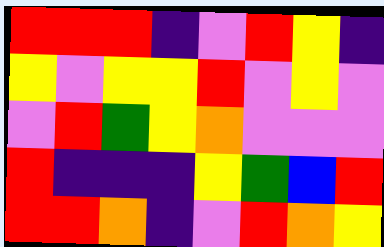[["red", "red", "red", "indigo", "violet", "red", "yellow", "indigo"], ["yellow", "violet", "yellow", "yellow", "red", "violet", "yellow", "violet"], ["violet", "red", "green", "yellow", "orange", "violet", "violet", "violet"], ["red", "indigo", "indigo", "indigo", "yellow", "green", "blue", "red"], ["red", "red", "orange", "indigo", "violet", "red", "orange", "yellow"]]